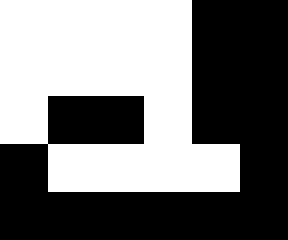[["white", "white", "white", "white", "black", "black"], ["white", "white", "white", "white", "black", "black"], ["white", "black", "black", "white", "black", "black"], ["black", "white", "white", "white", "white", "black"], ["black", "black", "black", "black", "black", "black"]]